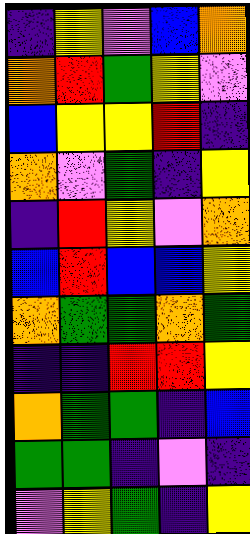[["indigo", "yellow", "violet", "blue", "orange"], ["orange", "red", "green", "yellow", "violet"], ["blue", "yellow", "yellow", "red", "indigo"], ["orange", "violet", "green", "indigo", "yellow"], ["indigo", "red", "yellow", "violet", "orange"], ["blue", "red", "blue", "blue", "yellow"], ["orange", "green", "green", "orange", "green"], ["indigo", "indigo", "red", "red", "yellow"], ["orange", "green", "green", "indigo", "blue"], ["green", "green", "indigo", "violet", "indigo"], ["violet", "yellow", "green", "indigo", "yellow"]]